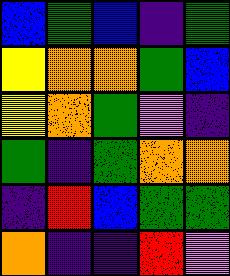[["blue", "green", "blue", "indigo", "green"], ["yellow", "orange", "orange", "green", "blue"], ["yellow", "orange", "green", "violet", "indigo"], ["green", "indigo", "green", "orange", "orange"], ["indigo", "red", "blue", "green", "green"], ["orange", "indigo", "indigo", "red", "violet"]]